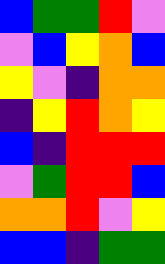[["blue", "green", "green", "red", "violet"], ["violet", "blue", "yellow", "orange", "blue"], ["yellow", "violet", "indigo", "orange", "orange"], ["indigo", "yellow", "red", "orange", "yellow"], ["blue", "indigo", "red", "red", "red"], ["violet", "green", "red", "red", "blue"], ["orange", "orange", "red", "violet", "yellow"], ["blue", "blue", "indigo", "green", "green"]]